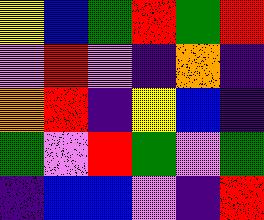[["yellow", "blue", "green", "red", "green", "red"], ["violet", "red", "violet", "indigo", "orange", "indigo"], ["orange", "red", "indigo", "yellow", "blue", "indigo"], ["green", "violet", "red", "green", "violet", "green"], ["indigo", "blue", "blue", "violet", "indigo", "red"]]